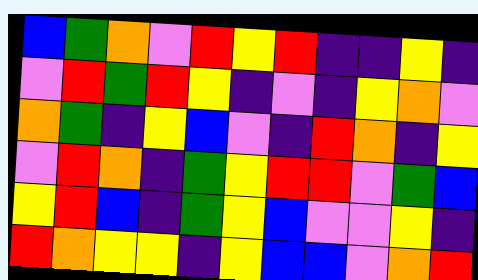[["blue", "green", "orange", "violet", "red", "yellow", "red", "indigo", "indigo", "yellow", "indigo"], ["violet", "red", "green", "red", "yellow", "indigo", "violet", "indigo", "yellow", "orange", "violet"], ["orange", "green", "indigo", "yellow", "blue", "violet", "indigo", "red", "orange", "indigo", "yellow"], ["violet", "red", "orange", "indigo", "green", "yellow", "red", "red", "violet", "green", "blue"], ["yellow", "red", "blue", "indigo", "green", "yellow", "blue", "violet", "violet", "yellow", "indigo"], ["red", "orange", "yellow", "yellow", "indigo", "yellow", "blue", "blue", "violet", "orange", "red"]]